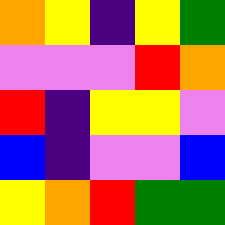[["orange", "yellow", "indigo", "yellow", "green"], ["violet", "violet", "violet", "red", "orange"], ["red", "indigo", "yellow", "yellow", "violet"], ["blue", "indigo", "violet", "violet", "blue"], ["yellow", "orange", "red", "green", "green"]]